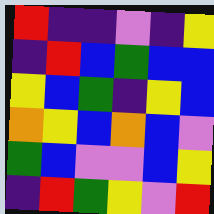[["red", "indigo", "indigo", "violet", "indigo", "yellow"], ["indigo", "red", "blue", "green", "blue", "blue"], ["yellow", "blue", "green", "indigo", "yellow", "blue"], ["orange", "yellow", "blue", "orange", "blue", "violet"], ["green", "blue", "violet", "violet", "blue", "yellow"], ["indigo", "red", "green", "yellow", "violet", "red"]]